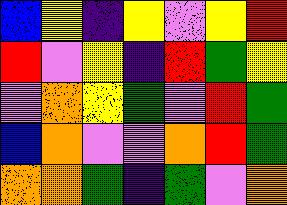[["blue", "yellow", "indigo", "yellow", "violet", "yellow", "red"], ["red", "violet", "yellow", "indigo", "red", "green", "yellow"], ["violet", "orange", "yellow", "green", "violet", "red", "green"], ["blue", "orange", "violet", "violet", "orange", "red", "green"], ["orange", "orange", "green", "indigo", "green", "violet", "orange"]]